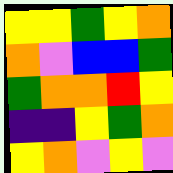[["yellow", "yellow", "green", "yellow", "orange"], ["orange", "violet", "blue", "blue", "green"], ["green", "orange", "orange", "red", "yellow"], ["indigo", "indigo", "yellow", "green", "orange"], ["yellow", "orange", "violet", "yellow", "violet"]]